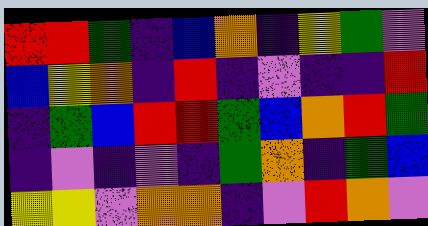[["red", "red", "green", "indigo", "blue", "orange", "indigo", "yellow", "green", "violet"], ["blue", "yellow", "orange", "indigo", "red", "indigo", "violet", "indigo", "indigo", "red"], ["indigo", "green", "blue", "red", "red", "green", "blue", "orange", "red", "green"], ["indigo", "violet", "indigo", "violet", "indigo", "green", "orange", "indigo", "green", "blue"], ["yellow", "yellow", "violet", "orange", "orange", "indigo", "violet", "red", "orange", "violet"]]